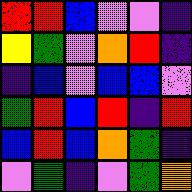[["red", "red", "blue", "violet", "violet", "indigo"], ["yellow", "green", "violet", "orange", "red", "indigo"], ["indigo", "blue", "violet", "blue", "blue", "violet"], ["green", "red", "blue", "red", "indigo", "red"], ["blue", "red", "blue", "orange", "green", "indigo"], ["violet", "green", "indigo", "violet", "green", "orange"]]